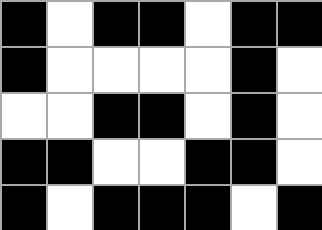[["black", "white", "black", "black", "white", "black", "black"], ["black", "white", "white", "white", "white", "black", "white"], ["white", "white", "black", "black", "white", "black", "white"], ["black", "black", "white", "white", "black", "black", "white"], ["black", "white", "black", "black", "black", "white", "black"]]